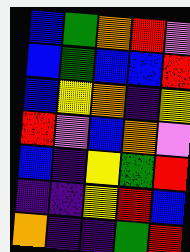[["blue", "green", "orange", "red", "violet"], ["blue", "green", "blue", "blue", "red"], ["blue", "yellow", "orange", "indigo", "yellow"], ["red", "violet", "blue", "orange", "violet"], ["blue", "indigo", "yellow", "green", "red"], ["indigo", "indigo", "yellow", "red", "blue"], ["orange", "indigo", "indigo", "green", "red"]]